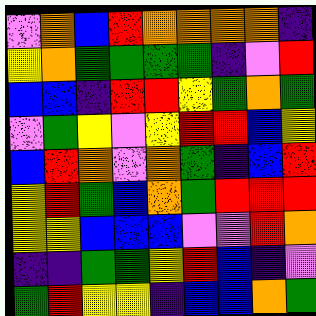[["violet", "orange", "blue", "red", "orange", "orange", "orange", "orange", "indigo"], ["yellow", "orange", "green", "green", "green", "green", "indigo", "violet", "red"], ["blue", "blue", "indigo", "red", "red", "yellow", "green", "orange", "green"], ["violet", "green", "yellow", "violet", "yellow", "red", "red", "blue", "yellow"], ["blue", "red", "orange", "violet", "orange", "green", "indigo", "blue", "red"], ["yellow", "red", "green", "blue", "orange", "green", "red", "red", "red"], ["yellow", "yellow", "blue", "blue", "blue", "violet", "violet", "red", "orange"], ["indigo", "indigo", "green", "green", "yellow", "red", "blue", "indigo", "violet"], ["green", "red", "yellow", "yellow", "indigo", "blue", "blue", "orange", "green"]]